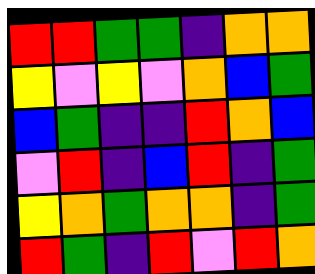[["red", "red", "green", "green", "indigo", "orange", "orange"], ["yellow", "violet", "yellow", "violet", "orange", "blue", "green"], ["blue", "green", "indigo", "indigo", "red", "orange", "blue"], ["violet", "red", "indigo", "blue", "red", "indigo", "green"], ["yellow", "orange", "green", "orange", "orange", "indigo", "green"], ["red", "green", "indigo", "red", "violet", "red", "orange"]]